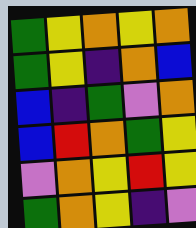[["green", "yellow", "orange", "yellow", "orange"], ["green", "yellow", "indigo", "orange", "blue"], ["blue", "indigo", "green", "violet", "orange"], ["blue", "red", "orange", "green", "yellow"], ["violet", "orange", "yellow", "red", "yellow"], ["green", "orange", "yellow", "indigo", "violet"]]